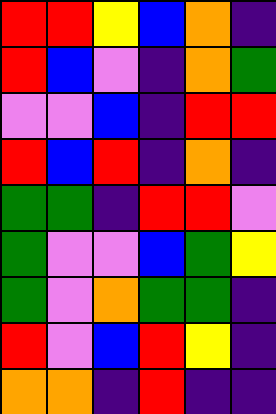[["red", "red", "yellow", "blue", "orange", "indigo"], ["red", "blue", "violet", "indigo", "orange", "green"], ["violet", "violet", "blue", "indigo", "red", "red"], ["red", "blue", "red", "indigo", "orange", "indigo"], ["green", "green", "indigo", "red", "red", "violet"], ["green", "violet", "violet", "blue", "green", "yellow"], ["green", "violet", "orange", "green", "green", "indigo"], ["red", "violet", "blue", "red", "yellow", "indigo"], ["orange", "orange", "indigo", "red", "indigo", "indigo"]]